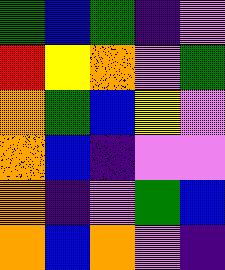[["green", "blue", "green", "indigo", "violet"], ["red", "yellow", "orange", "violet", "green"], ["orange", "green", "blue", "yellow", "violet"], ["orange", "blue", "indigo", "violet", "violet"], ["orange", "indigo", "violet", "green", "blue"], ["orange", "blue", "orange", "violet", "indigo"]]